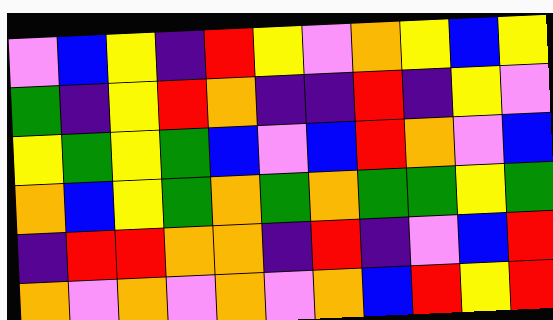[["violet", "blue", "yellow", "indigo", "red", "yellow", "violet", "orange", "yellow", "blue", "yellow"], ["green", "indigo", "yellow", "red", "orange", "indigo", "indigo", "red", "indigo", "yellow", "violet"], ["yellow", "green", "yellow", "green", "blue", "violet", "blue", "red", "orange", "violet", "blue"], ["orange", "blue", "yellow", "green", "orange", "green", "orange", "green", "green", "yellow", "green"], ["indigo", "red", "red", "orange", "orange", "indigo", "red", "indigo", "violet", "blue", "red"], ["orange", "violet", "orange", "violet", "orange", "violet", "orange", "blue", "red", "yellow", "red"]]